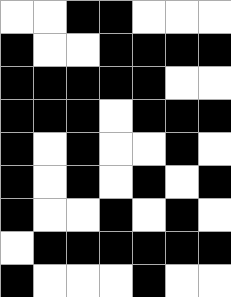[["white", "white", "black", "black", "white", "white", "white"], ["black", "white", "white", "black", "black", "black", "black"], ["black", "black", "black", "black", "black", "white", "white"], ["black", "black", "black", "white", "black", "black", "black"], ["black", "white", "black", "white", "white", "black", "white"], ["black", "white", "black", "white", "black", "white", "black"], ["black", "white", "white", "black", "white", "black", "white"], ["white", "black", "black", "black", "black", "black", "black"], ["black", "white", "white", "white", "black", "white", "white"]]